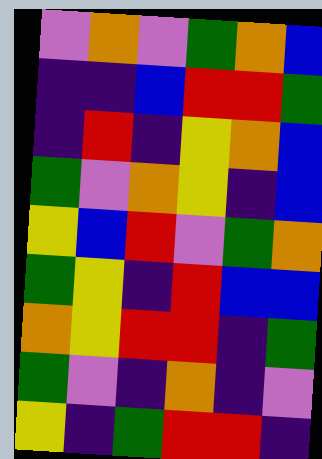[["violet", "orange", "violet", "green", "orange", "blue"], ["indigo", "indigo", "blue", "red", "red", "green"], ["indigo", "red", "indigo", "yellow", "orange", "blue"], ["green", "violet", "orange", "yellow", "indigo", "blue"], ["yellow", "blue", "red", "violet", "green", "orange"], ["green", "yellow", "indigo", "red", "blue", "blue"], ["orange", "yellow", "red", "red", "indigo", "green"], ["green", "violet", "indigo", "orange", "indigo", "violet"], ["yellow", "indigo", "green", "red", "red", "indigo"]]